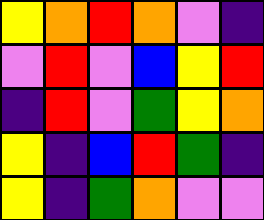[["yellow", "orange", "red", "orange", "violet", "indigo"], ["violet", "red", "violet", "blue", "yellow", "red"], ["indigo", "red", "violet", "green", "yellow", "orange"], ["yellow", "indigo", "blue", "red", "green", "indigo"], ["yellow", "indigo", "green", "orange", "violet", "violet"]]